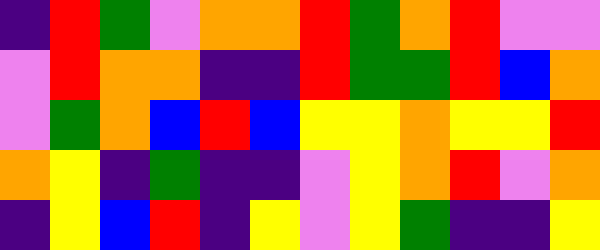[["indigo", "red", "green", "violet", "orange", "orange", "red", "green", "orange", "red", "violet", "violet"], ["violet", "red", "orange", "orange", "indigo", "indigo", "red", "green", "green", "red", "blue", "orange"], ["violet", "green", "orange", "blue", "red", "blue", "yellow", "yellow", "orange", "yellow", "yellow", "red"], ["orange", "yellow", "indigo", "green", "indigo", "indigo", "violet", "yellow", "orange", "red", "violet", "orange"], ["indigo", "yellow", "blue", "red", "indigo", "yellow", "violet", "yellow", "green", "indigo", "indigo", "yellow"]]